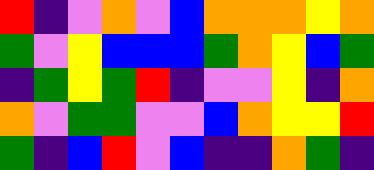[["red", "indigo", "violet", "orange", "violet", "blue", "orange", "orange", "orange", "yellow", "orange"], ["green", "violet", "yellow", "blue", "blue", "blue", "green", "orange", "yellow", "blue", "green"], ["indigo", "green", "yellow", "green", "red", "indigo", "violet", "violet", "yellow", "indigo", "orange"], ["orange", "violet", "green", "green", "violet", "violet", "blue", "orange", "yellow", "yellow", "red"], ["green", "indigo", "blue", "red", "violet", "blue", "indigo", "indigo", "orange", "green", "indigo"]]